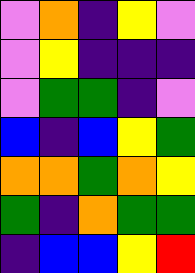[["violet", "orange", "indigo", "yellow", "violet"], ["violet", "yellow", "indigo", "indigo", "indigo"], ["violet", "green", "green", "indigo", "violet"], ["blue", "indigo", "blue", "yellow", "green"], ["orange", "orange", "green", "orange", "yellow"], ["green", "indigo", "orange", "green", "green"], ["indigo", "blue", "blue", "yellow", "red"]]